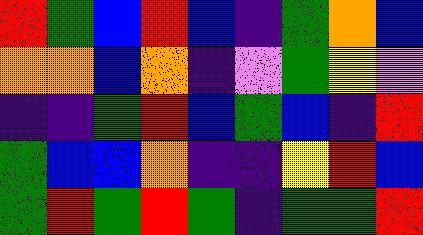[["red", "green", "blue", "red", "blue", "indigo", "green", "orange", "blue"], ["orange", "orange", "blue", "orange", "indigo", "violet", "green", "yellow", "violet"], ["indigo", "indigo", "green", "red", "blue", "green", "blue", "indigo", "red"], ["green", "blue", "blue", "orange", "indigo", "indigo", "yellow", "red", "blue"], ["green", "red", "green", "red", "green", "indigo", "green", "green", "red"]]